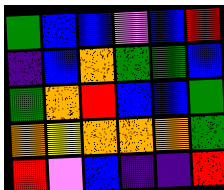[["green", "blue", "blue", "violet", "blue", "red"], ["indigo", "blue", "orange", "green", "green", "blue"], ["green", "orange", "red", "blue", "blue", "green"], ["orange", "yellow", "orange", "orange", "orange", "green"], ["red", "violet", "blue", "indigo", "indigo", "red"]]